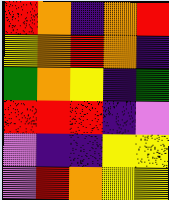[["red", "orange", "indigo", "orange", "red"], ["yellow", "orange", "red", "orange", "indigo"], ["green", "orange", "yellow", "indigo", "green"], ["red", "red", "red", "indigo", "violet"], ["violet", "indigo", "indigo", "yellow", "yellow"], ["violet", "red", "orange", "yellow", "yellow"]]